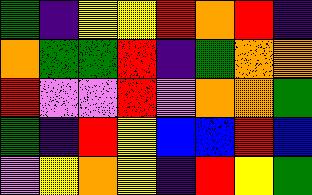[["green", "indigo", "yellow", "yellow", "red", "orange", "red", "indigo"], ["orange", "green", "green", "red", "indigo", "green", "orange", "orange"], ["red", "violet", "violet", "red", "violet", "orange", "orange", "green"], ["green", "indigo", "red", "yellow", "blue", "blue", "red", "blue"], ["violet", "yellow", "orange", "yellow", "indigo", "red", "yellow", "green"]]